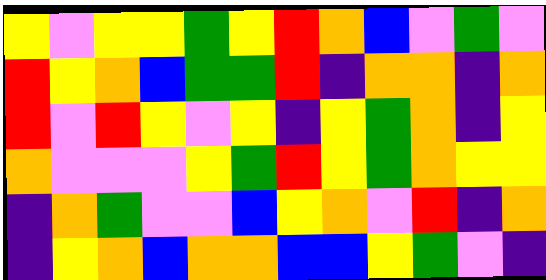[["yellow", "violet", "yellow", "yellow", "green", "yellow", "red", "orange", "blue", "violet", "green", "violet"], ["red", "yellow", "orange", "blue", "green", "green", "red", "indigo", "orange", "orange", "indigo", "orange"], ["red", "violet", "red", "yellow", "violet", "yellow", "indigo", "yellow", "green", "orange", "indigo", "yellow"], ["orange", "violet", "violet", "violet", "yellow", "green", "red", "yellow", "green", "orange", "yellow", "yellow"], ["indigo", "orange", "green", "violet", "violet", "blue", "yellow", "orange", "violet", "red", "indigo", "orange"], ["indigo", "yellow", "orange", "blue", "orange", "orange", "blue", "blue", "yellow", "green", "violet", "indigo"]]